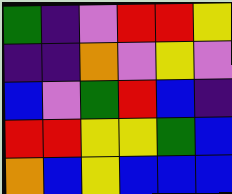[["green", "indigo", "violet", "red", "red", "yellow"], ["indigo", "indigo", "orange", "violet", "yellow", "violet"], ["blue", "violet", "green", "red", "blue", "indigo"], ["red", "red", "yellow", "yellow", "green", "blue"], ["orange", "blue", "yellow", "blue", "blue", "blue"]]